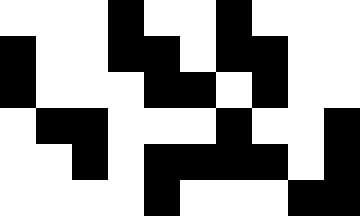[["white", "white", "white", "black", "white", "white", "black", "white", "white", "white"], ["black", "white", "white", "black", "black", "white", "black", "black", "white", "white"], ["black", "white", "white", "white", "black", "black", "white", "black", "white", "white"], ["white", "black", "black", "white", "white", "white", "black", "white", "white", "black"], ["white", "white", "black", "white", "black", "black", "black", "black", "white", "black"], ["white", "white", "white", "white", "black", "white", "white", "white", "black", "black"]]